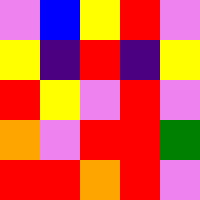[["violet", "blue", "yellow", "red", "violet"], ["yellow", "indigo", "red", "indigo", "yellow"], ["red", "yellow", "violet", "red", "violet"], ["orange", "violet", "red", "red", "green"], ["red", "red", "orange", "red", "violet"]]